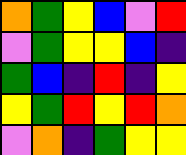[["orange", "green", "yellow", "blue", "violet", "red"], ["violet", "green", "yellow", "yellow", "blue", "indigo"], ["green", "blue", "indigo", "red", "indigo", "yellow"], ["yellow", "green", "red", "yellow", "red", "orange"], ["violet", "orange", "indigo", "green", "yellow", "yellow"]]